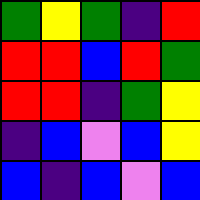[["green", "yellow", "green", "indigo", "red"], ["red", "red", "blue", "red", "green"], ["red", "red", "indigo", "green", "yellow"], ["indigo", "blue", "violet", "blue", "yellow"], ["blue", "indigo", "blue", "violet", "blue"]]